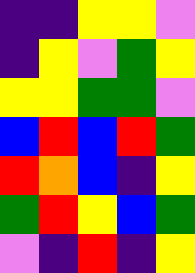[["indigo", "indigo", "yellow", "yellow", "violet"], ["indigo", "yellow", "violet", "green", "yellow"], ["yellow", "yellow", "green", "green", "violet"], ["blue", "red", "blue", "red", "green"], ["red", "orange", "blue", "indigo", "yellow"], ["green", "red", "yellow", "blue", "green"], ["violet", "indigo", "red", "indigo", "yellow"]]